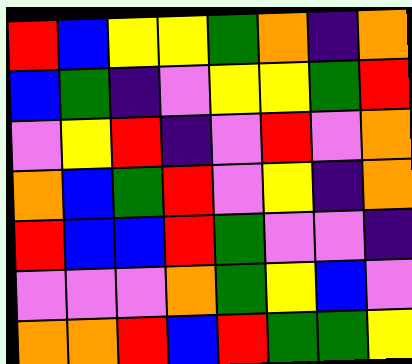[["red", "blue", "yellow", "yellow", "green", "orange", "indigo", "orange"], ["blue", "green", "indigo", "violet", "yellow", "yellow", "green", "red"], ["violet", "yellow", "red", "indigo", "violet", "red", "violet", "orange"], ["orange", "blue", "green", "red", "violet", "yellow", "indigo", "orange"], ["red", "blue", "blue", "red", "green", "violet", "violet", "indigo"], ["violet", "violet", "violet", "orange", "green", "yellow", "blue", "violet"], ["orange", "orange", "red", "blue", "red", "green", "green", "yellow"]]